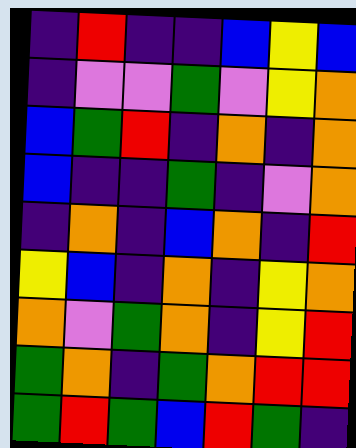[["indigo", "red", "indigo", "indigo", "blue", "yellow", "blue"], ["indigo", "violet", "violet", "green", "violet", "yellow", "orange"], ["blue", "green", "red", "indigo", "orange", "indigo", "orange"], ["blue", "indigo", "indigo", "green", "indigo", "violet", "orange"], ["indigo", "orange", "indigo", "blue", "orange", "indigo", "red"], ["yellow", "blue", "indigo", "orange", "indigo", "yellow", "orange"], ["orange", "violet", "green", "orange", "indigo", "yellow", "red"], ["green", "orange", "indigo", "green", "orange", "red", "red"], ["green", "red", "green", "blue", "red", "green", "indigo"]]